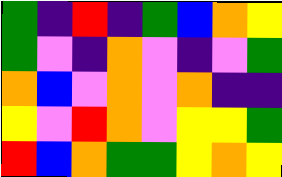[["green", "indigo", "red", "indigo", "green", "blue", "orange", "yellow"], ["green", "violet", "indigo", "orange", "violet", "indigo", "violet", "green"], ["orange", "blue", "violet", "orange", "violet", "orange", "indigo", "indigo"], ["yellow", "violet", "red", "orange", "violet", "yellow", "yellow", "green"], ["red", "blue", "orange", "green", "green", "yellow", "orange", "yellow"]]